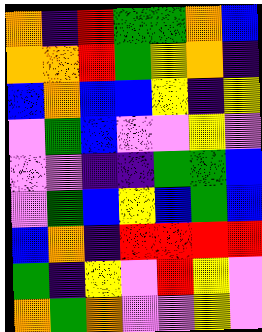[["orange", "indigo", "red", "green", "green", "orange", "blue"], ["orange", "orange", "red", "green", "yellow", "orange", "indigo"], ["blue", "orange", "blue", "blue", "yellow", "indigo", "yellow"], ["violet", "green", "blue", "violet", "violet", "yellow", "violet"], ["violet", "violet", "indigo", "indigo", "green", "green", "blue"], ["violet", "green", "blue", "yellow", "blue", "green", "blue"], ["blue", "orange", "indigo", "red", "red", "red", "red"], ["green", "indigo", "yellow", "violet", "red", "yellow", "violet"], ["orange", "green", "orange", "violet", "violet", "yellow", "violet"]]